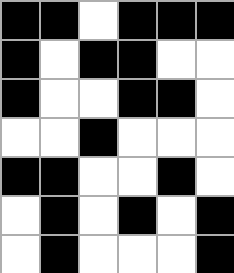[["black", "black", "white", "black", "black", "black"], ["black", "white", "black", "black", "white", "white"], ["black", "white", "white", "black", "black", "white"], ["white", "white", "black", "white", "white", "white"], ["black", "black", "white", "white", "black", "white"], ["white", "black", "white", "black", "white", "black"], ["white", "black", "white", "white", "white", "black"]]